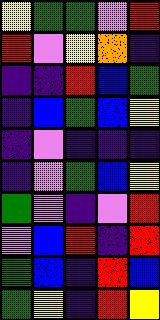[["yellow", "green", "green", "violet", "red"], ["red", "violet", "yellow", "orange", "indigo"], ["indigo", "indigo", "red", "blue", "green"], ["indigo", "blue", "green", "blue", "yellow"], ["indigo", "violet", "indigo", "indigo", "indigo"], ["indigo", "violet", "green", "blue", "yellow"], ["green", "violet", "indigo", "violet", "red"], ["violet", "blue", "red", "indigo", "red"], ["green", "blue", "indigo", "red", "blue"], ["green", "yellow", "indigo", "red", "yellow"]]